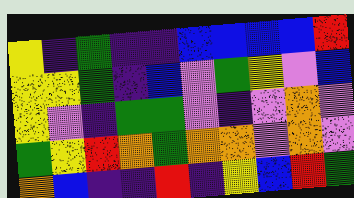[["yellow", "indigo", "green", "indigo", "indigo", "blue", "blue", "blue", "blue", "red"], ["yellow", "yellow", "green", "indigo", "blue", "violet", "green", "yellow", "violet", "blue"], ["yellow", "violet", "indigo", "green", "green", "violet", "indigo", "violet", "orange", "violet"], ["green", "yellow", "red", "orange", "green", "orange", "orange", "violet", "orange", "violet"], ["orange", "blue", "indigo", "indigo", "red", "indigo", "yellow", "blue", "red", "green"]]